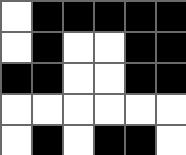[["white", "black", "black", "black", "black", "black"], ["white", "black", "white", "white", "black", "black"], ["black", "black", "white", "white", "black", "black"], ["white", "white", "white", "white", "white", "white"], ["white", "black", "white", "black", "black", "white"]]